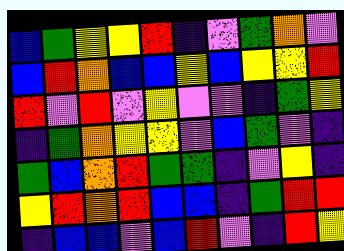[["blue", "green", "yellow", "yellow", "red", "indigo", "violet", "green", "orange", "violet"], ["blue", "red", "orange", "blue", "blue", "yellow", "blue", "yellow", "yellow", "red"], ["red", "violet", "red", "violet", "yellow", "violet", "violet", "indigo", "green", "yellow"], ["indigo", "green", "orange", "yellow", "yellow", "violet", "blue", "green", "violet", "indigo"], ["green", "blue", "orange", "red", "green", "green", "indigo", "violet", "yellow", "indigo"], ["yellow", "red", "orange", "red", "blue", "blue", "indigo", "green", "red", "red"], ["indigo", "blue", "blue", "violet", "blue", "red", "violet", "indigo", "red", "yellow"]]